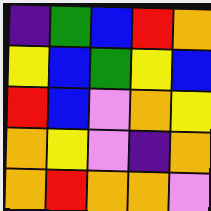[["indigo", "green", "blue", "red", "orange"], ["yellow", "blue", "green", "yellow", "blue"], ["red", "blue", "violet", "orange", "yellow"], ["orange", "yellow", "violet", "indigo", "orange"], ["orange", "red", "orange", "orange", "violet"]]